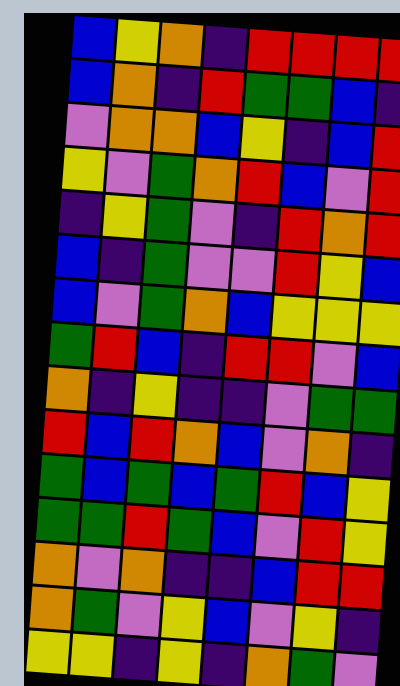[["blue", "yellow", "orange", "indigo", "red", "red", "red", "red"], ["blue", "orange", "indigo", "red", "green", "green", "blue", "indigo"], ["violet", "orange", "orange", "blue", "yellow", "indigo", "blue", "red"], ["yellow", "violet", "green", "orange", "red", "blue", "violet", "red"], ["indigo", "yellow", "green", "violet", "indigo", "red", "orange", "red"], ["blue", "indigo", "green", "violet", "violet", "red", "yellow", "blue"], ["blue", "violet", "green", "orange", "blue", "yellow", "yellow", "yellow"], ["green", "red", "blue", "indigo", "red", "red", "violet", "blue"], ["orange", "indigo", "yellow", "indigo", "indigo", "violet", "green", "green"], ["red", "blue", "red", "orange", "blue", "violet", "orange", "indigo"], ["green", "blue", "green", "blue", "green", "red", "blue", "yellow"], ["green", "green", "red", "green", "blue", "violet", "red", "yellow"], ["orange", "violet", "orange", "indigo", "indigo", "blue", "red", "red"], ["orange", "green", "violet", "yellow", "blue", "violet", "yellow", "indigo"], ["yellow", "yellow", "indigo", "yellow", "indigo", "orange", "green", "violet"]]